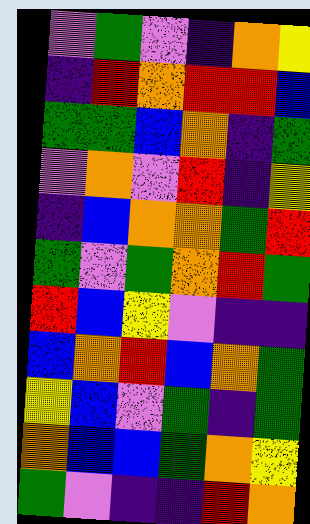[["violet", "green", "violet", "indigo", "orange", "yellow"], ["indigo", "red", "orange", "red", "red", "blue"], ["green", "green", "blue", "orange", "indigo", "green"], ["violet", "orange", "violet", "red", "indigo", "yellow"], ["indigo", "blue", "orange", "orange", "green", "red"], ["green", "violet", "green", "orange", "red", "green"], ["red", "blue", "yellow", "violet", "indigo", "indigo"], ["blue", "orange", "red", "blue", "orange", "green"], ["yellow", "blue", "violet", "green", "indigo", "green"], ["orange", "blue", "blue", "green", "orange", "yellow"], ["green", "violet", "indigo", "indigo", "red", "orange"]]